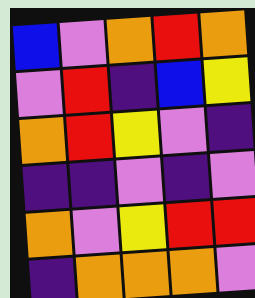[["blue", "violet", "orange", "red", "orange"], ["violet", "red", "indigo", "blue", "yellow"], ["orange", "red", "yellow", "violet", "indigo"], ["indigo", "indigo", "violet", "indigo", "violet"], ["orange", "violet", "yellow", "red", "red"], ["indigo", "orange", "orange", "orange", "violet"]]